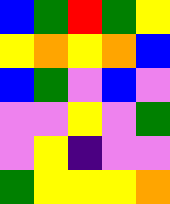[["blue", "green", "red", "green", "yellow"], ["yellow", "orange", "yellow", "orange", "blue"], ["blue", "green", "violet", "blue", "violet"], ["violet", "violet", "yellow", "violet", "green"], ["violet", "yellow", "indigo", "violet", "violet"], ["green", "yellow", "yellow", "yellow", "orange"]]